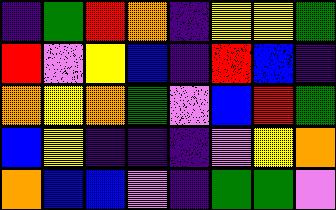[["indigo", "green", "red", "orange", "indigo", "yellow", "yellow", "green"], ["red", "violet", "yellow", "blue", "indigo", "red", "blue", "indigo"], ["orange", "yellow", "orange", "green", "violet", "blue", "red", "green"], ["blue", "yellow", "indigo", "indigo", "indigo", "violet", "yellow", "orange"], ["orange", "blue", "blue", "violet", "indigo", "green", "green", "violet"]]